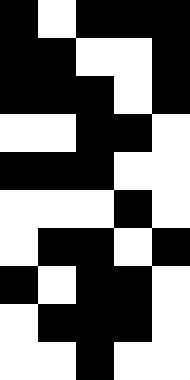[["black", "white", "black", "black", "black"], ["black", "black", "white", "white", "black"], ["black", "black", "black", "white", "black"], ["white", "white", "black", "black", "white"], ["black", "black", "black", "white", "white"], ["white", "white", "white", "black", "white"], ["white", "black", "black", "white", "black"], ["black", "white", "black", "black", "white"], ["white", "black", "black", "black", "white"], ["white", "white", "black", "white", "white"]]